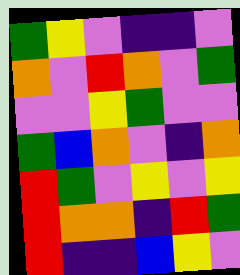[["green", "yellow", "violet", "indigo", "indigo", "violet"], ["orange", "violet", "red", "orange", "violet", "green"], ["violet", "violet", "yellow", "green", "violet", "violet"], ["green", "blue", "orange", "violet", "indigo", "orange"], ["red", "green", "violet", "yellow", "violet", "yellow"], ["red", "orange", "orange", "indigo", "red", "green"], ["red", "indigo", "indigo", "blue", "yellow", "violet"]]